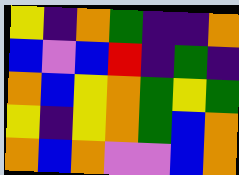[["yellow", "indigo", "orange", "green", "indigo", "indigo", "orange"], ["blue", "violet", "blue", "red", "indigo", "green", "indigo"], ["orange", "blue", "yellow", "orange", "green", "yellow", "green"], ["yellow", "indigo", "yellow", "orange", "green", "blue", "orange"], ["orange", "blue", "orange", "violet", "violet", "blue", "orange"]]